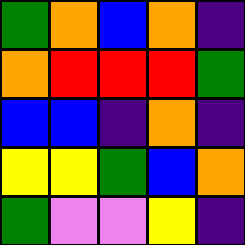[["green", "orange", "blue", "orange", "indigo"], ["orange", "red", "red", "red", "green"], ["blue", "blue", "indigo", "orange", "indigo"], ["yellow", "yellow", "green", "blue", "orange"], ["green", "violet", "violet", "yellow", "indigo"]]